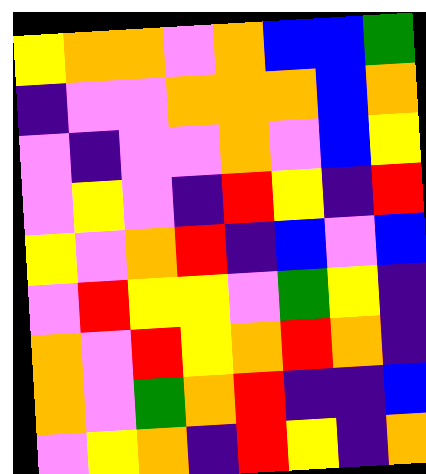[["yellow", "orange", "orange", "violet", "orange", "blue", "blue", "green"], ["indigo", "violet", "violet", "orange", "orange", "orange", "blue", "orange"], ["violet", "indigo", "violet", "violet", "orange", "violet", "blue", "yellow"], ["violet", "yellow", "violet", "indigo", "red", "yellow", "indigo", "red"], ["yellow", "violet", "orange", "red", "indigo", "blue", "violet", "blue"], ["violet", "red", "yellow", "yellow", "violet", "green", "yellow", "indigo"], ["orange", "violet", "red", "yellow", "orange", "red", "orange", "indigo"], ["orange", "violet", "green", "orange", "red", "indigo", "indigo", "blue"], ["violet", "yellow", "orange", "indigo", "red", "yellow", "indigo", "orange"]]